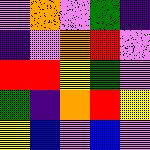[["violet", "orange", "violet", "green", "indigo"], ["indigo", "violet", "orange", "red", "violet"], ["red", "red", "yellow", "green", "violet"], ["green", "indigo", "orange", "red", "yellow"], ["yellow", "blue", "violet", "blue", "violet"]]